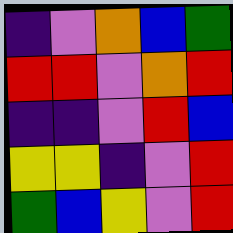[["indigo", "violet", "orange", "blue", "green"], ["red", "red", "violet", "orange", "red"], ["indigo", "indigo", "violet", "red", "blue"], ["yellow", "yellow", "indigo", "violet", "red"], ["green", "blue", "yellow", "violet", "red"]]